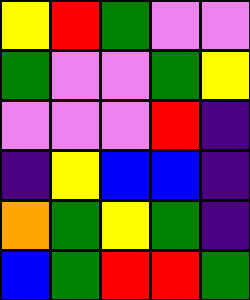[["yellow", "red", "green", "violet", "violet"], ["green", "violet", "violet", "green", "yellow"], ["violet", "violet", "violet", "red", "indigo"], ["indigo", "yellow", "blue", "blue", "indigo"], ["orange", "green", "yellow", "green", "indigo"], ["blue", "green", "red", "red", "green"]]